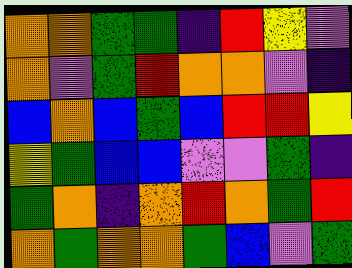[["orange", "orange", "green", "green", "indigo", "red", "yellow", "violet"], ["orange", "violet", "green", "red", "orange", "orange", "violet", "indigo"], ["blue", "orange", "blue", "green", "blue", "red", "red", "yellow"], ["yellow", "green", "blue", "blue", "violet", "violet", "green", "indigo"], ["green", "orange", "indigo", "orange", "red", "orange", "green", "red"], ["orange", "green", "orange", "orange", "green", "blue", "violet", "green"]]